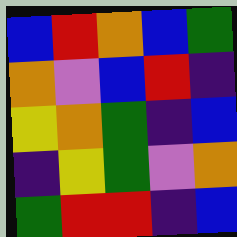[["blue", "red", "orange", "blue", "green"], ["orange", "violet", "blue", "red", "indigo"], ["yellow", "orange", "green", "indigo", "blue"], ["indigo", "yellow", "green", "violet", "orange"], ["green", "red", "red", "indigo", "blue"]]